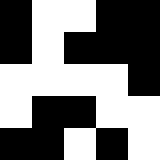[["black", "white", "white", "black", "black"], ["black", "white", "black", "black", "black"], ["white", "white", "white", "white", "black"], ["white", "black", "black", "white", "white"], ["black", "black", "white", "black", "white"]]